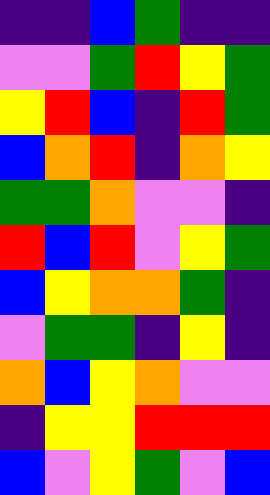[["indigo", "indigo", "blue", "green", "indigo", "indigo"], ["violet", "violet", "green", "red", "yellow", "green"], ["yellow", "red", "blue", "indigo", "red", "green"], ["blue", "orange", "red", "indigo", "orange", "yellow"], ["green", "green", "orange", "violet", "violet", "indigo"], ["red", "blue", "red", "violet", "yellow", "green"], ["blue", "yellow", "orange", "orange", "green", "indigo"], ["violet", "green", "green", "indigo", "yellow", "indigo"], ["orange", "blue", "yellow", "orange", "violet", "violet"], ["indigo", "yellow", "yellow", "red", "red", "red"], ["blue", "violet", "yellow", "green", "violet", "blue"]]